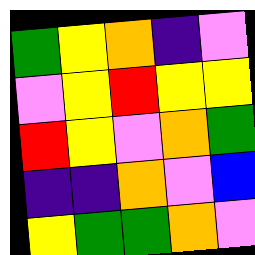[["green", "yellow", "orange", "indigo", "violet"], ["violet", "yellow", "red", "yellow", "yellow"], ["red", "yellow", "violet", "orange", "green"], ["indigo", "indigo", "orange", "violet", "blue"], ["yellow", "green", "green", "orange", "violet"]]